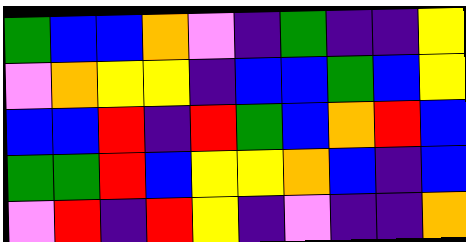[["green", "blue", "blue", "orange", "violet", "indigo", "green", "indigo", "indigo", "yellow"], ["violet", "orange", "yellow", "yellow", "indigo", "blue", "blue", "green", "blue", "yellow"], ["blue", "blue", "red", "indigo", "red", "green", "blue", "orange", "red", "blue"], ["green", "green", "red", "blue", "yellow", "yellow", "orange", "blue", "indigo", "blue"], ["violet", "red", "indigo", "red", "yellow", "indigo", "violet", "indigo", "indigo", "orange"]]